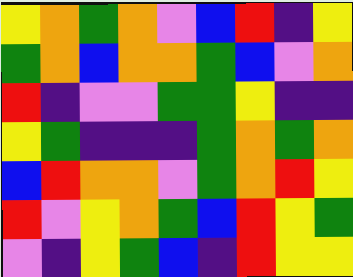[["yellow", "orange", "green", "orange", "violet", "blue", "red", "indigo", "yellow"], ["green", "orange", "blue", "orange", "orange", "green", "blue", "violet", "orange"], ["red", "indigo", "violet", "violet", "green", "green", "yellow", "indigo", "indigo"], ["yellow", "green", "indigo", "indigo", "indigo", "green", "orange", "green", "orange"], ["blue", "red", "orange", "orange", "violet", "green", "orange", "red", "yellow"], ["red", "violet", "yellow", "orange", "green", "blue", "red", "yellow", "green"], ["violet", "indigo", "yellow", "green", "blue", "indigo", "red", "yellow", "yellow"]]